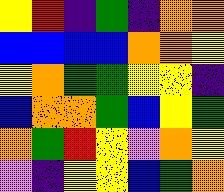[["yellow", "red", "indigo", "green", "indigo", "orange", "orange"], ["blue", "blue", "blue", "blue", "orange", "orange", "yellow"], ["yellow", "orange", "green", "green", "yellow", "yellow", "indigo"], ["blue", "orange", "orange", "green", "blue", "yellow", "green"], ["orange", "green", "red", "yellow", "violet", "orange", "yellow"], ["violet", "indigo", "yellow", "yellow", "blue", "green", "orange"]]